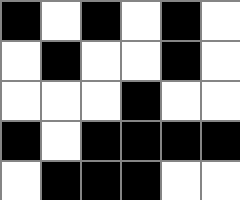[["black", "white", "black", "white", "black", "white"], ["white", "black", "white", "white", "black", "white"], ["white", "white", "white", "black", "white", "white"], ["black", "white", "black", "black", "black", "black"], ["white", "black", "black", "black", "white", "white"]]